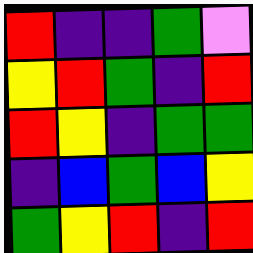[["red", "indigo", "indigo", "green", "violet"], ["yellow", "red", "green", "indigo", "red"], ["red", "yellow", "indigo", "green", "green"], ["indigo", "blue", "green", "blue", "yellow"], ["green", "yellow", "red", "indigo", "red"]]